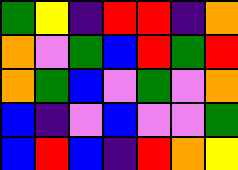[["green", "yellow", "indigo", "red", "red", "indigo", "orange"], ["orange", "violet", "green", "blue", "red", "green", "red"], ["orange", "green", "blue", "violet", "green", "violet", "orange"], ["blue", "indigo", "violet", "blue", "violet", "violet", "green"], ["blue", "red", "blue", "indigo", "red", "orange", "yellow"]]